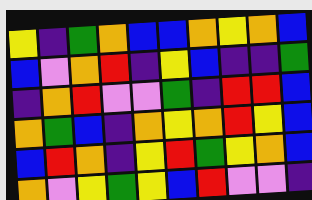[["yellow", "indigo", "green", "orange", "blue", "blue", "orange", "yellow", "orange", "blue"], ["blue", "violet", "orange", "red", "indigo", "yellow", "blue", "indigo", "indigo", "green"], ["indigo", "orange", "red", "violet", "violet", "green", "indigo", "red", "red", "blue"], ["orange", "green", "blue", "indigo", "orange", "yellow", "orange", "red", "yellow", "blue"], ["blue", "red", "orange", "indigo", "yellow", "red", "green", "yellow", "orange", "blue"], ["orange", "violet", "yellow", "green", "yellow", "blue", "red", "violet", "violet", "indigo"]]